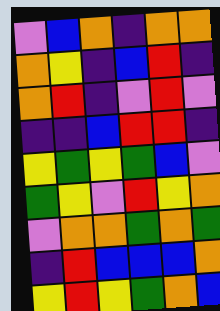[["violet", "blue", "orange", "indigo", "orange", "orange"], ["orange", "yellow", "indigo", "blue", "red", "indigo"], ["orange", "red", "indigo", "violet", "red", "violet"], ["indigo", "indigo", "blue", "red", "red", "indigo"], ["yellow", "green", "yellow", "green", "blue", "violet"], ["green", "yellow", "violet", "red", "yellow", "orange"], ["violet", "orange", "orange", "green", "orange", "green"], ["indigo", "red", "blue", "blue", "blue", "orange"], ["yellow", "red", "yellow", "green", "orange", "blue"]]